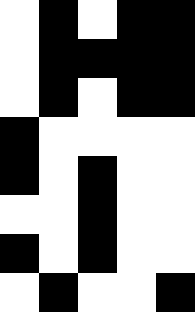[["white", "black", "white", "black", "black"], ["white", "black", "black", "black", "black"], ["white", "black", "white", "black", "black"], ["black", "white", "white", "white", "white"], ["black", "white", "black", "white", "white"], ["white", "white", "black", "white", "white"], ["black", "white", "black", "white", "white"], ["white", "black", "white", "white", "black"]]